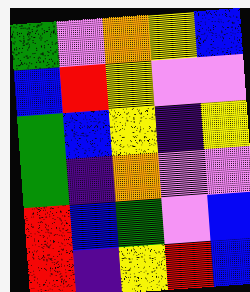[["green", "violet", "orange", "yellow", "blue"], ["blue", "red", "yellow", "violet", "violet"], ["green", "blue", "yellow", "indigo", "yellow"], ["green", "indigo", "orange", "violet", "violet"], ["red", "blue", "green", "violet", "blue"], ["red", "indigo", "yellow", "red", "blue"]]